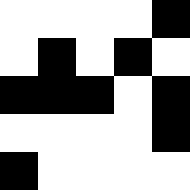[["white", "white", "white", "white", "black"], ["white", "black", "white", "black", "white"], ["black", "black", "black", "white", "black"], ["white", "white", "white", "white", "black"], ["black", "white", "white", "white", "white"]]